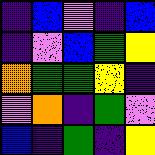[["indigo", "blue", "violet", "indigo", "blue"], ["indigo", "violet", "blue", "green", "yellow"], ["orange", "green", "green", "yellow", "indigo"], ["violet", "orange", "indigo", "green", "violet"], ["blue", "indigo", "green", "indigo", "yellow"]]